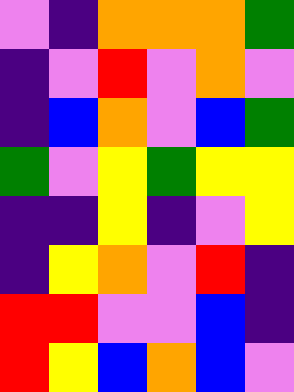[["violet", "indigo", "orange", "orange", "orange", "green"], ["indigo", "violet", "red", "violet", "orange", "violet"], ["indigo", "blue", "orange", "violet", "blue", "green"], ["green", "violet", "yellow", "green", "yellow", "yellow"], ["indigo", "indigo", "yellow", "indigo", "violet", "yellow"], ["indigo", "yellow", "orange", "violet", "red", "indigo"], ["red", "red", "violet", "violet", "blue", "indigo"], ["red", "yellow", "blue", "orange", "blue", "violet"]]